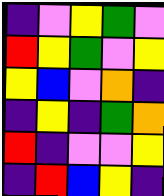[["indigo", "violet", "yellow", "green", "violet"], ["red", "yellow", "green", "violet", "yellow"], ["yellow", "blue", "violet", "orange", "indigo"], ["indigo", "yellow", "indigo", "green", "orange"], ["red", "indigo", "violet", "violet", "yellow"], ["indigo", "red", "blue", "yellow", "indigo"]]